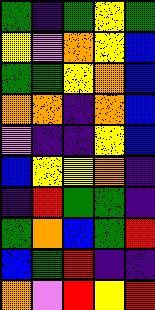[["green", "indigo", "green", "yellow", "green"], ["yellow", "violet", "orange", "yellow", "blue"], ["green", "green", "yellow", "orange", "blue"], ["orange", "orange", "indigo", "orange", "blue"], ["violet", "indigo", "indigo", "yellow", "blue"], ["blue", "yellow", "yellow", "orange", "indigo"], ["indigo", "red", "green", "green", "indigo"], ["green", "orange", "blue", "green", "red"], ["blue", "green", "red", "indigo", "indigo"], ["orange", "violet", "red", "yellow", "red"]]